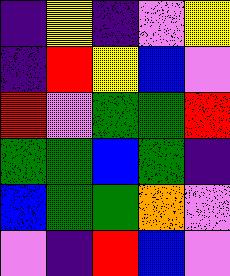[["indigo", "yellow", "indigo", "violet", "yellow"], ["indigo", "red", "yellow", "blue", "violet"], ["red", "violet", "green", "green", "red"], ["green", "green", "blue", "green", "indigo"], ["blue", "green", "green", "orange", "violet"], ["violet", "indigo", "red", "blue", "violet"]]